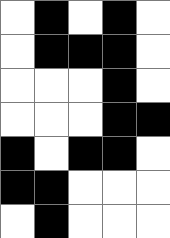[["white", "black", "white", "black", "white"], ["white", "black", "black", "black", "white"], ["white", "white", "white", "black", "white"], ["white", "white", "white", "black", "black"], ["black", "white", "black", "black", "white"], ["black", "black", "white", "white", "white"], ["white", "black", "white", "white", "white"]]